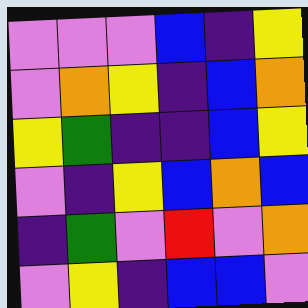[["violet", "violet", "violet", "blue", "indigo", "yellow"], ["violet", "orange", "yellow", "indigo", "blue", "orange"], ["yellow", "green", "indigo", "indigo", "blue", "yellow"], ["violet", "indigo", "yellow", "blue", "orange", "blue"], ["indigo", "green", "violet", "red", "violet", "orange"], ["violet", "yellow", "indigo", "blue", "blue", "violet"]]